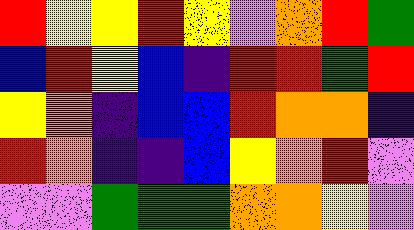[["red", "yellow", "yellow", "red", "yellow", "violet", "orange", "red", "green"], ["blue", "red", "yellow", "blue", "indigo", "red", "red", "green", "red"], ["yellow", "orange", "indigo", "blue", "blue", "red", "orange", "orange", "indigo"], ["red", "orange", "indigo", "indigo", "blue", "yellow", "orange", "red", "violet"], ["violet", "violet", "green", "green", "green", "orange", "orange", "yellow", "violet"]]